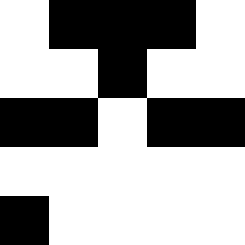[["white", "black", "black", "black", "white"], ["white", "white", "black", "white", "white"], ["black", "black", "white", "black", "black"], ["white", "white", "white", "white", "white"], ["black", "white", "white", "white", "white"]]